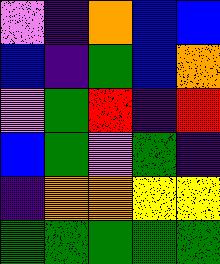[["violet", "indigo", "orange", "blue", "blue"], ["blue", "indigo", "green", "blue", "orange"], ["violet", "green", "red", "indigo", "red"], ["blue", "green", "violet", "green", "indigo"], ["indigo", "orange", "orange", "yellow", "yellow"], ["green", "green", "green", "green", "green"]]